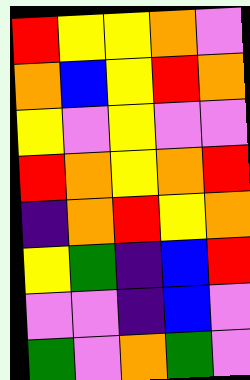[["red", "yellow", "yellow", "orange", "violet"], ["orange", "blue", "yellow", "red", "orange"], ["yellow", "violet", "yellow", "violet", "violet"], ["red", "orange", "yellow", "orange", "red"], ["indigo", "orange", "red", "yellow", "orange"], ["yellow", "green", "indigo", "blue", "red"], ["violet", "violet", "indigo", "blue", "violet"], ["green", "violet", "orange", "green", "violet"]]